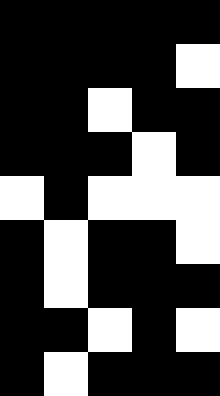[["black", "black", "black", "black", "black"], ["black", "black", "black", "black", "white"], ["black", "black", "white", "black", "black"], ["black", "black", "black", "white", "black"], ["white", "black", "white", "white", "white"], ["black", "white", "black", "black", "white"], ["black", "white", "black", "black", "black"], ["black", "black", "white", "black", "white"], ["black", "white", "black", "black", "black"]]